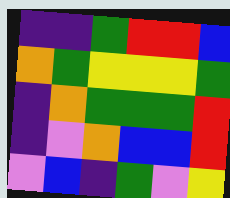[["indigo", "indigo", "green", "red", "red", "blue"], ["orange", "green", "yellow", "yellow", "yellow", "green"], ["indigo", "orange", "green", "green", "green", "red"], ["indigo", "violet", "orange", "blue", "blue", "red"], ["violet", "blue", "indigo", "green", "violet", "yellow"]]